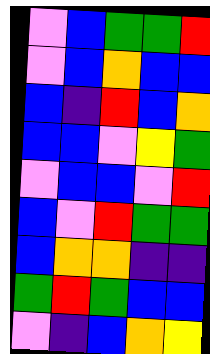[["violet", "blue", "green", "green", "red"], ["violet", "blue", "orange", "blue", "blue"], ["blue", "indigo", "red", "blue", "orange"], ["blue", "blue", "violet", "yellow", "green"], ["violet", "blue", "blue", "violet", "red"], ["blue", "violet", "red", "green", "green"], ["blue", "orange", "orange", "indigo", "indigo"], ["green", "red", "green", "blue", "blue"], ["violet", "indigo", "blue", "orange", "yellow"]]